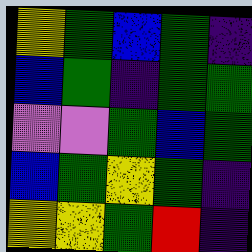[["yellow", "green", "blue", "green", "indigo"], ["blue", "green", "indigo", "green", "green"], ["violet", "violet", "green", "blue", "green"], ["blue", "green", "yellow", "green", "indigo"], ["yellow", "yellow", "green", "red", "indigo"]]